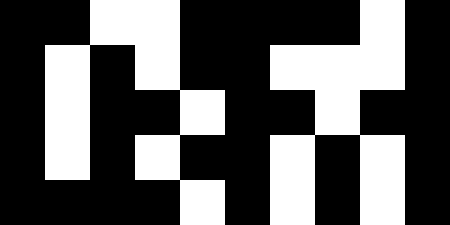[["black", "black", "white", "white", "black", "black", "black", "black", "white", "black"], ["black", "white", "black", "white", "black", "black", "white", "white", "white", "black"], ["black", "white", "black", "black", "white", "black", "black", "white", "black", "black"], ["black", "white", "black", "white", "black", "black", "white", "black", "white", "black"], ["black", "black", "black", "black", "white", "black", "white", "black", "white", "black"]]